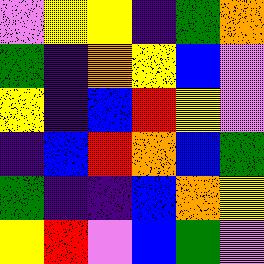[["violet", "yellow", "yellow", "indigo", "green", "orange"], ["green", "indigo", "orange", "yellow", "blue", "violet"], ["yellow", "indigo", "blue", "red", "yellow", "violet"], ["indigo", "blue", "red", "orange", "blue", "green"], ["green", "indigo", "indigo", "blue", "orange", "yellow"], ["yellow", "red", "violet", "blue", "green", "violet"]]